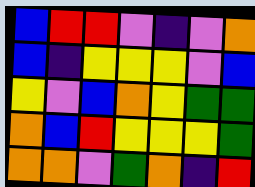[["blue", "red", "red", "violet", "indigo", "violet", "orange"], ["blue", "indigo", "yellow", "yellow", "yellow", "violet", "blue"], ["yellow", "violet", "blue", "orange", "yellow", "green", "green"], ["orange", "blue", "red", "yellow", "yellow", "yellow", "green"], ["orange", "orange", "violet", "green", "orange", "indigo", "red"]]